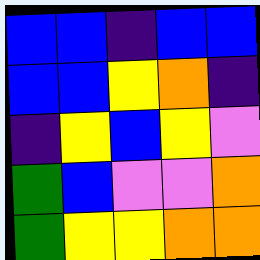[["blue", "blue", "indigo", "blue", "blue"], ["blue", "blue", "yellow", "orange", "indigo"], ["indigo", "yellow", "blue", "yellow", "violet"], ["green", "blue", "violet", "violet", "orange"], ["green", "yellow", "yellow", "orange", "orange"]]